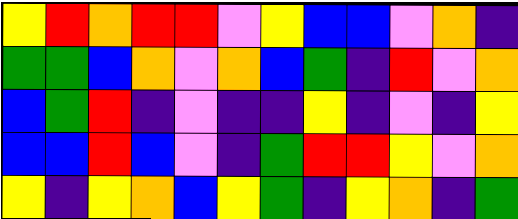[["yellow", "red", "orange", "red", "red", "violet", "yellow", "blue", "blue", "violet", "orange", "indigo"], ["green", "green", "blue", "orange", "violet", "orange", "blue", "green", "indigo", "red", "violet", "orange"], ["blue", "green", "red", "indigo", "violet", "indigo", "indigo", "yellow", "indigo", "violet", "indigo", "yellow"], ["blue", "blue", "red", "blue", "violet", "indigo", "green", "red", "red", "yellow", "violet", "orange"], ["yellow", "indigo", "yellow", "orange", "blue", "yellow", "green", "indigo", "yellow", "orange", "indigo", "green"]]